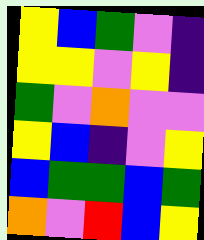[["yellow", "blue", "green", "violet", "indigo"], ["yellow", "yellow", "violet", "yellow", "indigo"], ["green", "violet", "orange", "violet", "violet"], ["yellow", "blue", "indigo", "violet", "yellow"], ["blue", "green", "green", "blue", "green"], ["orange", "violet", "red", "blue", "yellow"]]